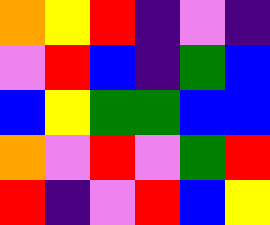[["orange", "yellow", "red", "indigo", "violet", "indigo"], ["violet", "red", "blue", "indigo", "green", "blue"], ["blue", "yellow", "green", "green", "blue", "blue"], ["orange", "violet", "red", "violet", "green", "red"], ["red", "indigo", "violet", "red", "blue", "yellow"]]